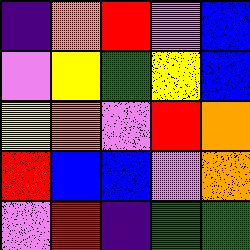[["indigo", "orange", "red", "violet", "blue"], ["violet", "yellow", "green", "yellow", "blue"], ["yellow", "orange", "violet", "red", "orange"], ["red", "blue", "blue", "violet", "orange"], ["violet", "red", "indigo", "green", "green"]]